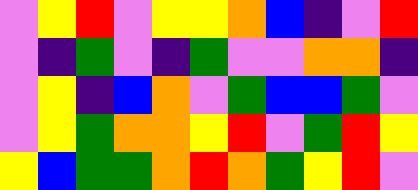[["violet", "yellow", "red", "violet", "yellow", "yellow", "orange", "blue", "indigo", "violet", "red"], ["violet", "indigo", "green", "violet", "indigo", "green", "violet", "violet", "orange", "orange", "indigo"], ["violet", "yellow", "indigo", "blue", "orange", "violet", "green", "blue", "blue", "green", "violet"], ["violet", "yellow", "green", "orange", "orange", "yellow", "red", "violet", "green", "red", "yellow"], ["yellow", "blue", "green", "green", "orange", "red", "orange", "green", "yellow", "red", "violet"]]